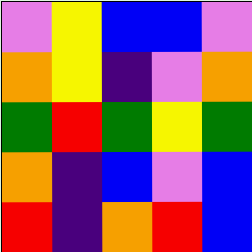[["violet", "yellow", "blue", "blue", "violet"], ["orange", "yellow", "indigo", "violet", "orange"], ["green", "red", "green", "yellow", "green"], ["orange", "indigo", "blue", "violet", "blue"], ["red", "indigo", "orange", "red", "blue"]]